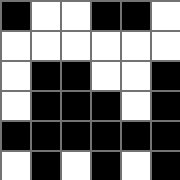[["black", "white", "white", "black", "black", "white"], ["white", "white", "white", "white", "white", "white"], ["white", "black", "black", "white", "white", "black"], ["white", "black", "black", "black", "white", "black"], ["black", "black", "black", "black", "black", "black"], ["white", "black", "white", "black", "white", "black"]]